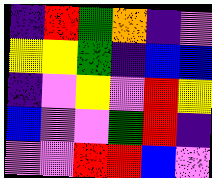[["indigo", "red", "green", "orange", "indigo", "violet"], ["yellow", "yellow", "green", "indigo", "blue", "blue"], ["indigo", "violet", "yellow", "violet", "red", "yellow"], ["blue", "violet", "violet", "green", "red", "indigo"], ["violet", "violet", "red", "red", "blue", "violet"]]